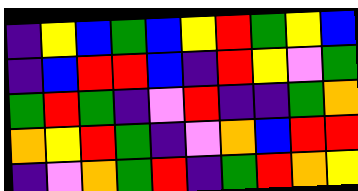[["indigo", "yellow", "blue", "green", "blue", "yellow", "red", "green", "yellow", "blue"], ["indigo", "blue", "red", "red", "blue", "indigo", "red", "yellow", "violet", "green"], ["green", "red", "green", "indigo", "violet", "red", "indigo", "indigo", "green", "orange"], ["orange", "yellow", "red", "green", "indigo", "violet", "orange", "blue", "red", "red"], ["indigo", "violet", "orange", "green", "red", "indigo", "green", "red", "orange", "yellow"]]